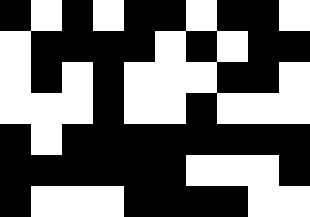[["black", "white", "black", "white", "black", "black", "white", "black", "black", "white"], ["white", "black", "black", "black", "black", "white", "black", "white", "black", "black"], ["white", "black", "white", "black", "white", "white", "white", "black", "black", "white"], ["white", "white", "white", "black", "white", "white", "black", "white", "white", "white"], ["black", "white", "black", "black", "black", "black", "black", "black", "black", "black"], ["black", "black", "black", "black", "black", "black", "white", "white", "white", "black"], ["black", "white", "white", "white", "black", "black", "black", "black", "white", "white"]]